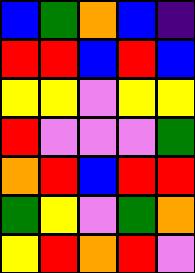[["blue", "green", "orange", "blue", "indigo"], ["red", "red", "blue", "red", "blue"], ["yellow", "yellow", "violet", "yellow", "yellow"], ["red", "violet", "violet", "violet", "green"], ["orange", "red", "blue", "red", "red"], ["green", "yellow", "violet", "green", "orange"], ["yellow", "red", "orange", "red", "violet"]]